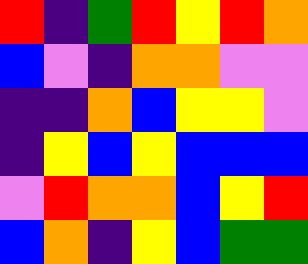[["red", "indigo", "green", "red", "yellow", "red", "orange"], ["blue", "violet", "indigo", "orange", "orange", "violet", "violet"], ["indigo", "indigo", "orange", "blue", "yellow", "yellow", "violet"], ["indigo", "yellow", "blue", "yellow", "blue", "blue", "blue"], ["violet", "red", "orange", "orange", "blue", "yellow", "red"], ["blue", "orange", "indigo", "yellow", "blue", "green", "green"]]